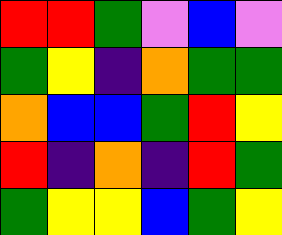[["red", "red", "green", "violet", "blue", "violet"], ["green", "yellow", "indigo", "orange", "green", "green"], ["orange", "blue", "blue", "green", "red", "yellow"], ["red", "indigo", "orange", "indigo", "red", "green"], ["green", "yellow", "yellow", "blue", "green", "yellow"]]